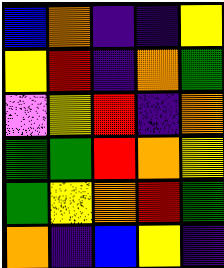[["blue", "orange", "indigo", "indigo", "yellow"], ["yellow", "red", "indigo", "orange", "green"], ["violet", "yellow", "red", "indigo", "orange"], ["green", "green", "red", "orange", "yellow"], ["green", "yellow", "orange", "red", "green"], ["orange", "indigo", "blue", "yellow", "indigo"]]